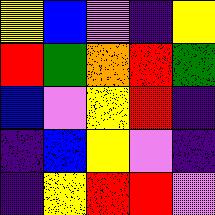[["yellow", "blue", "violet", "indigo", "yellow"], ["red", "green", "orange", "red", "green"], ["blue", "violet", "yellow", "red", "indigo"], ["indigo", "blue", "yellow", "violet", "indigo"], ["indigo", "yellow", "red", "red", "violet"]]